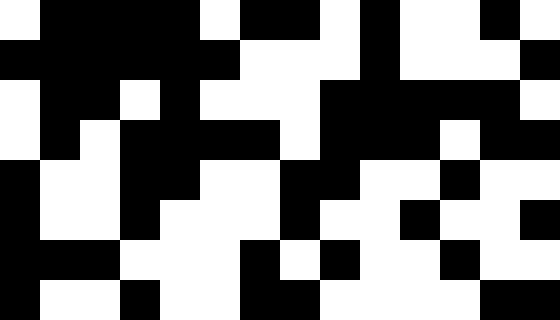[["white", "black", "black", "black", "black", "white", "black", "black", "white", "black", "white", "white", "black", "white"], ["black", "black", "black", "black", "black", "black", "white", "white", "white", "black", "white", "white", "white", "black"], ["white", "black", "black", "white", "black", "white", "white", "white", "black", "black", "black", "black", "black", "white"], ["white", "black", "white", "black", "black", "black", "black", "white", "black", "black", "black", "white", "black", "black"], ["black", "white", "white", "black", "black", "white", "white", "black", "black", "white", "white", "black", "white", "white"], ["black", "white", "white", "black", "white", "white", "white", "black", "white", "white", "black", "white", "white", "black"], ["black", "black", "black", "white", "white", "white", "black", "white", "black", "white", "white", "black", "white", "white"], ["black", "white", "white", "black", "white", "white", "black", "black", "white", "white", "white", "white", "black", "black"]]